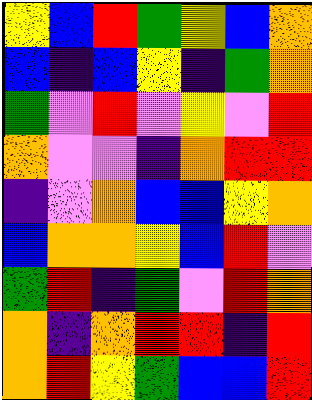[["yellow", "blue", "red", "green", "yellow", "blue", "orange"], ["blue", "indigo", "blue", "yellow", "indigo", "green", "orange"], ["green", "violet", "red", "violet", "yellow", "violet", "red"], ["orange", "violet", "violet", "indigo", "orange", "red", "red"], ["indigo", "violet", "orange", "blue", "blue", "yellow", "orange"], ["blue", "orange", "orange", "yellow", "blue", "red", "violet"], ["green", "red", "indigo", "green", "violet", "red", "orange"], ["orange", "indigo", "orange", "red", "red", "indigo", "red"], ["orange", "red", "yellow", "green", "blue", "blue", "red"]]